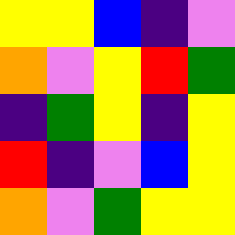[["yellow", "yellow", "blue", "indigo", "violet"], ["orange", "violet", "yellow", "red", "green"], ["indigo", "green", "yellow", "indigo", "yellow"], ["red", "indigo", "violet", "blue", "yellow"], ["orange", "violet", "green", "yellow", "yellow"]]